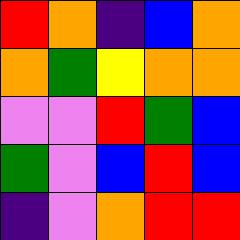[["red", "orange", "indigo", "blue", "orange"], ["orange", "green", "yellow", "orange", "orange"], ["violet", "violet", "red", "green", "blue"], ["green", "violet", "blue", "red", "blue"], ["indigo", "violet", "orange", "red", "red"]]